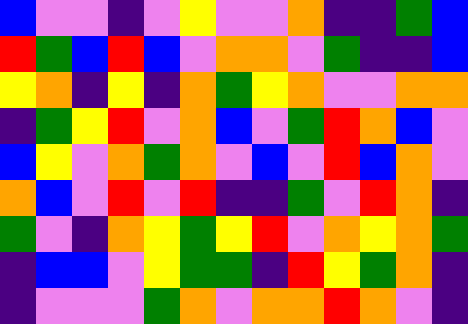[["blue", "violet", "violet", "indigo", "violet", "yellow", "violet", "violet", "orange", "indigo", "indigo", "green", "blue"], ["red", "green", "blue", "red", "blue", "violet", "orange", "orange", "violet", "green", "indigo", "indigo", "blue"], ["yellow", "orange", "indigo", "yellow", "indigo", "orange", "green", "yellow", "orange", "violet", "violet", "orange", "orange"], ["indigo", "green", "yellow", "red", "violet", "orange", "blue", "violet", "green", "red", "orange", "blue", "violet"], ["blue", "yellow", "violet", "orange", "green", "orange", "violet", "blue", "violet", "red", "blue", "orange", "violet"], ["orange", "blue", "violet", "red", "violet", "red", "indigo", "indigo", "green", "violet", "red", "orange", "indigo"], ["green", "violet", "indigo", "orange", "yellow", "green", "yellow", "red", "violet", "orange", "yellow", "orange", "green"], ["indigo", "blue", "blue", "violet", "yellow", "green", "green", "indigo", "red", "yellow", "green", "orange", "indigo"], ["indigo", "violet", "violet", "violet", "green", "orange", "violet", "orange", "orange", "red", "orange", "violet", "indigo"]]